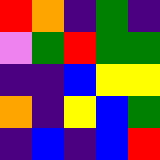[["red", "orange", "indigo", "green", "indigo"], ["violet", "green", "red", "green", "green"], ["indigo", "indigo", "blue", "yellow", "yellow"], ["orange", "indigo", "yellow", "blue", "green"], ["indigo", "blue", "indigo", "blue", "red"]]